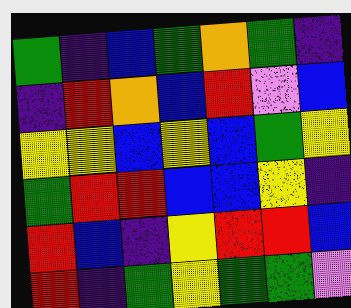[["green", "indigo", "blue", "green", "orange", "green", "indigo"], ["indigo", "red", "orange", "blue", "red", "violet", "blue"], ["yellow", "yellow", "blue", "yellow", "blue", "green", "yellow"], ["green", "red", "red", "blue", "blue", "yellow", "indigo"], ["red", "blue", "indigo", "yellow", "red", "red", "blue"], ["red", "indigo", "green", "yellow", "green", "green", "violet"]]